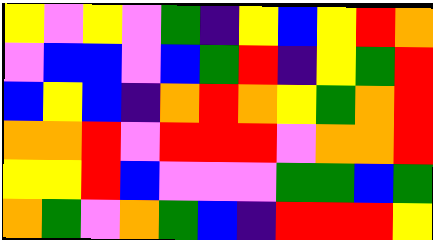[["yellow", "violet", "yellow", "violet", "green", "indigo", "yellow", "blue", "yellow", "red", "orange"], ["violet", "blue", "blue", "violet", "blue", "green", "red", "indigo", "yellow", "green", "red"], ["blue", "yellow", "blue", "indigo", "orange", "red", "orange", "yellow", "green", "orange", "red"], ["orange", "orange", "red", "violet", "red", "red", "red", "violet", "orange", "orange", "red"], ["yellow", "yellow", "red", "blue", "violet", "violet", "violet", "green", "green", "blue", "green"], ["orange", "green", "violet", "orange", "green", "blue", "indigo", "red", "red", "red", "yellow"]]